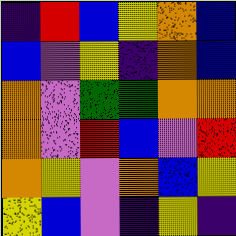[["indigo", "red", "blue", "yellow", "orange", "blue"], ["blue", "violet", "yellow", "indigo", "orange", "blue"], ["orange", "violet", "green", "green", "orange", "orange"], ["orange", "violet", "red", "blue", "violet", "red"], ["orange", "yellow", "violet", "orange", "blue", "yellow"], ["yellow", "blue", "violet", "indigo", "yellow", "indigo"]]